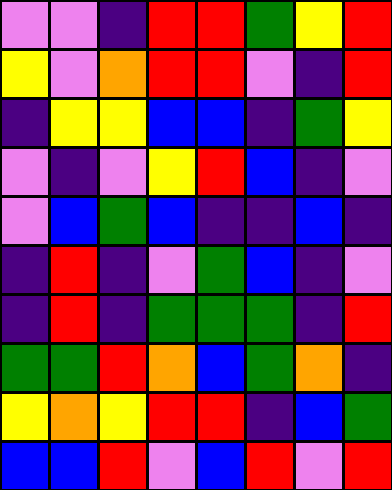[["violet", "violet", "indigo", "red", "red", "green", "yellow", "red"], ["yellow", "violet", "orange", "red", "red", "violet", "indigo", "red"], ["indigo", "yellow", "yellow", "blue", "blue", "indigo", "green", "yellow"], ["violet", "indigo", "violet", "yellow", "red", "blue", "indigo", "violet"], ["violet", "blue", "green", "blue", "indigo", "indigo", "blue", "indigo"], ["indigo", "red", "indigo", "violet", "green", "blue", "indigo", "violet"], ["indigo", "red", "indigo", "green", "green", "green", "indigo", "red"], ["green", "green", "red", "orange", "blue", "green", "orange", "indigo"], ["yellow", "orange", "yellow", "red", "red", "indigo", "blue", "green"], ["blue", "blue", "red", "violet", "blue", "red", "violet", "red"]]